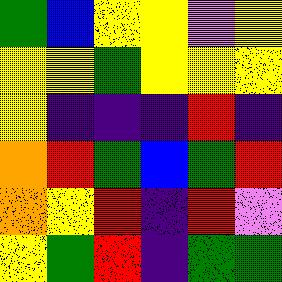[["green", "blue", "yellow", "yellow", "violet", "yellow"], ["yellow", "yellow", "green", "yellow", "yellow", "yellow"], ["yellow", "indigo", "indigo", "indigo", "red", "indigo"], ["orange", "red", "green", "blue", "green", "red"], ["orange", "yellow", "red", "indigo", "red", "violet"], ["yellow", "green", "red", "indigo", "green", "green"]]